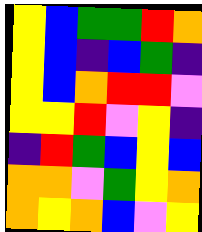[["yellow", "blue", "green", "green", "red", "orange"], ["yellow", "blue", "indigo", "blue", "green", "indigo"], ["yellow", "blue", "orange", "red", "red", "violet"], ["yellow", "yellow", "red", "violet", "yellow", "indigo"], ["indigo", "red", "green", "blue", "yellow", "blue"], ["orange", "orange", "violet", "green", "yellow", "orange"], ["orange", "yellow", "orange", "blue", "violet", "yellow"]]